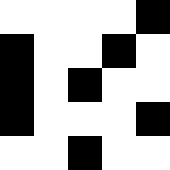[["white", "white", "white", "white", "black"], ["black", "white", "white", "black", "white"], ["black", "white", "black", "white", "white"], ["black", "white", "white", "white", "black"], ["white", "white", "black", "white", "white"]]